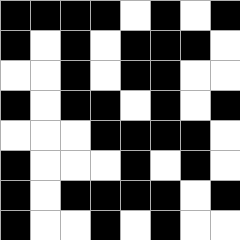[["black", "black", "black", "black", "white", "black", "white", "black"], ["black", "white", "black", "white", "black", "black", "black", "white"], ["white", "white", "black", "white", "black", "black", "white", "white"], ["black", "white", "black", "black", "white", "black", "white", "black"], ["white", "white", "white", "black", "black", "black", "black", "white"], ["black", "white", "white", "white", "black", "white", "black", "white"], ["black", "white", "black", "black", "black", "black", "white", "black"], ["black", "white", "white", "black", "white", "black", "white", "white"]]